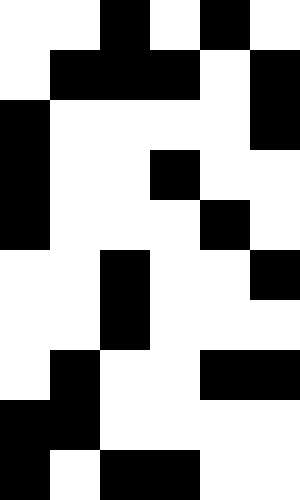[["white", "white", "black", "white", "black", "white"], ["white", "black", "black", "black", "white", "black"], ["black", "white", "white", "white", "white", "black"], ["black", "white", "white", "black", "white", "white"], ["black", "white", "white", "white", "black", "white"], ["white", "white", "black", "white", "white", "black"], ["white", "white", "black", "white", "white", "white"], ["white", "black", "white", "white", "black", "black"], ["black", "black", "white", "white", "white", "white"], ["black", "white", "black", "black", "white", "white"]]